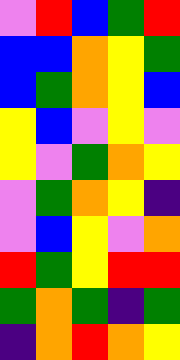[["violet", "red", "blue", "green", "red"], ["blue", "blue", "orange", "yellow", "green"], ["blue", "green", "orange", "yellow", "blue"], ["yellow", "blue", "violet", "yellow", "violet"], ["yellow", "violet", "green", "orange", "yellow"], ["violet", "green", "orange", "yellow", "indigo"], ["violet", "blue", "yellow", "violet", "orange"], ["red", "green", "yellow", "red", "red"], ["green", "orange", "green", "indigo", "green"], ["indigo", "orange", "red", "orange", "yellow"]]